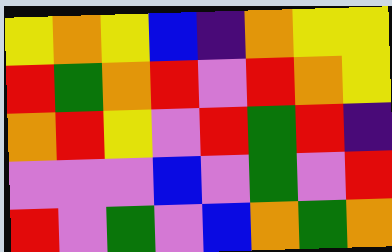[["yellow", "orange", "yellow", "blue", "indigo", "orange", "yellow", "yellow"], ["red", "green", "orange", "red", "violet", "red", "orange", "yellow"], ["orange", "red", "yellow", "violet", "red", "green", "red", "indigo"], ["violet", "violet", "violet", "blue", "violet", "green", "violet", "red"], ["red", "violet", "green", "violet", "blue", "orange", "green", "orange"]]